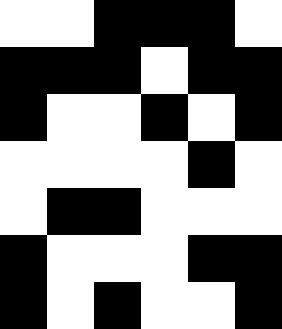[["white", "white", "black", "black", "black", "white"], ["black", "black", "black", "white", "black", "black"], ["black", "white", "white", "black", "white", "black"], ["white", "white", "white", "white", "black", "white"], ["white", "black", "black", "white", "white", "white"], ["black", "white", "white", "white", "black", "black"], ["black", "white", "black", "white", "white", "black"]]